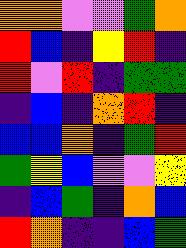[["orange", "orange", "violet", "violet", "green", "orange"], ["red", "blue", "indigo", "yellow", "red", "indigo"], ["red", "violet", "red", "indigo", "green", "green"], ["indigo", "blue", "indigo", "orange", "red", "indigo"], ["blue", "blue", "orange", "indigo", "green", "red"], ["green", "yellow", "blue", "violet", "violet", "yellow"], ["indigo", "blue", "green", "indigo", "orange", "blue"], ["red", "orange", "indigo", "indigo", "blue", "green"]]